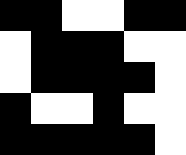[["black", "black", "white", "white", "black", "black"], ["white", "black", "black", "black", "white", "white"], ["white", "black", "black", "black", "black", "white"], ["black", "white", "white", "black", "white", "white"], ["black", "black", "black", "black", "black", "white"]]